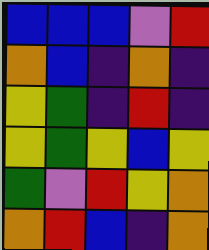[["blue", "blue", "blue", "violet", "red"], ["orange", "blue", "indigo", "orange", "indigo"], ["yellow", "green", "indigo", "red", "indigo"], ["yellow", "green", "yellow", "blue", "yellow"], ["green", "violet", "red", "yellow", "orange"], ["orange", "red", "blue", "indigo", "orange"]]